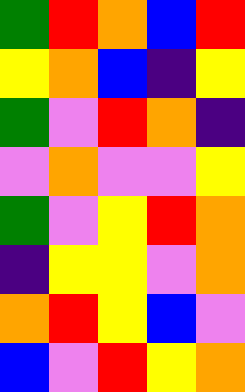[["green", "red", "orange", "blue", "red"], ["yellow", "orange", "blue", "indigo", "yellow"], ["green", "violet", "red", "orange", "indigo"], ["violet", "orange", "violet", "violet", "yellow"], ["green", "violet", "yellow", "red", "orange"], ["indigo", "yellow", "yellow", "violet", "orange"], ["orange", "red", "yellow", "blue", "violet"], ["blue", "violet", "red", "yellow", "orange"]]